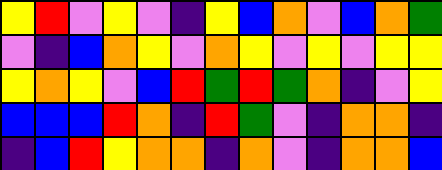[["yellow", "red", "violet", "yellow", "violet", "indigo", "yellow", "blue", "orange", "violet", "blue", "orange", "green"], ["violet", "indigo", "blue", "orange", "yellow", "violet", "orange", "yellow", "violet", "yellow", "violet", "yellow", "yellow"], ["yellow", "orange", "yellow", "violet", "blue", "red", "green", "red", "green", "orange", "indigo", "violet", "yellow"], ["blue", "blue", "blue", "red", "orange", "indigo", "red", "green", "violet", "indigo", "orange", "orange", "indigo"], ["indigo", "blue", "red", "yellow", "orange", "orange", "indigo", "orange", "violet", "indigo", "orange", "orange", "blue"]]